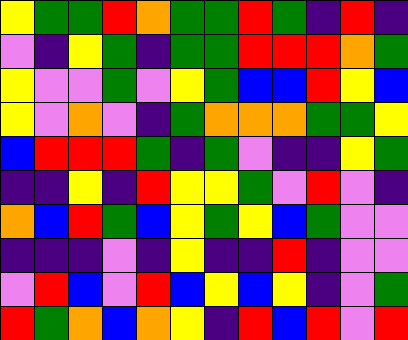[["yellow", "green", "green", "red", "orange", "green", "green", "red", "green", "indigo", "red", "indigo"], ["violet", "indigo", "yellow", "green", "indigo", "green", "green", "red", "red", "red", "orange", "green"], ["yellow", "violet", "violet", "green", "violet", "yellow", "green", "blue", "blue", "red", "yellow", "blue"], ["yellow", "violet", "orange", "violet", "indigo", "green", "orange", "orange", "orange", "green", "green", "yellow"], ["blue", "red", "red", "red", "green", "indigo", "green", "violet", "indigo", "indigo", "yellow", "green"], ["indigo", "indigo", "yellow", "indigo", "red", "yellow", "yellow", "green", "violet", "red", "violet", "indigo"], ["orange", "blue", "red", "green", "blue", "yellow", "green", "yellow", "blue", "green", "violet", "violet"], ["indigo", "indigo", "indigo", "violet", "indigo", "yellow", "indigo", "indigo", "red", "indigo", "violet", "violet"], ["violet", "red", "blue", "violet", "red", "blue", "yellow", "blue", "yellow", "indigo", "violet", "green"], ["red", "green", "orange", "blue", "orange", "yellow", "indigo", "red", "blue", "red", "violet", "red"]]